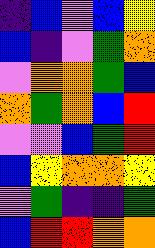[["indigo", "blue", "violet", "blue", "yellow"], ["blue", "indigo", "violet", "green", "orange"], ["violet", "orange", "orange", "green", "blue"], ["orange", "green", "orange", "blue", "red"], ["violet", "violet", "blue", "green", "red"], ["blue", "yellow", "orange", "orange", "yellow"], ["violet", "green", "indigo", "indigo", "green"], ["blue", "red", "red", "orange", "orange"]]